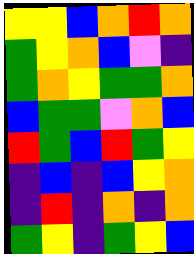[["yellow", "yellow", "blue", "orange", "red", "orange"], ["green", "yellow", "orange", "blue", "violet", "indigo"], ["green", "orange", "yellow", "green", "green", "orange"], ["blue", "green", "green", "violet", "orange", "blue"], ["red", "green", "blue", "red", "green", "yellow"], ["indigo", "blue", "indigo", "blue", "yellow", "orange"], ["indigo", "red", "indigo", "orange", "indigo", "orange"], ["green", "yellow", "indigo", "green", "yellow", "blue"]]